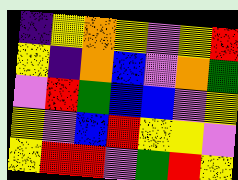[["indigo", "yellow", "orange", "yellow", "violet", "yellow", "red"], ["yellow", "indigo", "orange", "blue", "violet", "orange", "green"], ["violet", "red", "green", "blue", "blue", "violet", "yellow"], ["yellow", "violet", "blue", "red", "yellow", "yellow", "violet"], ["yellow", "red", "red", "violet", "green", "red", "yellow"]]